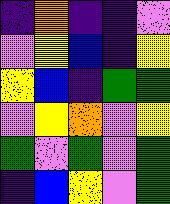[["indigo", "orange", "indigo", "indigo", "violet"], ["violet", "yellow", "blue", "indigo", "yellow"], ["yellow", "blue", "indigo", "green", "green"], ["violet", "yellow", "orange", "violet", "yellow"], ["green", "violet", "green", "violet", "green"], ["indigo", "blue", "yellow", "violet", "green"]]